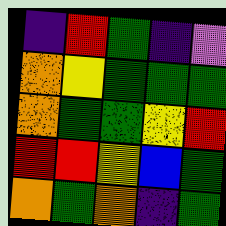[["indigo", "red", "green", "indigo", "violet"], ["orange", "yellow", "green", "green", "green"], ["orange", "green", "green", "yellow", "red"], ["red", "red", "yellow", "blue", "green"], ["orange", "green", "orange", "indigo", "green"]]